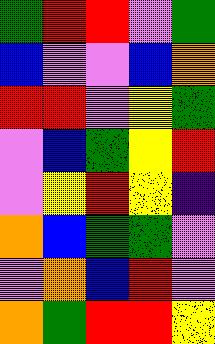[["green", "red", "red", "violet", "green"], ["blue", "violet", "violet", "blue", "orange"], ["red", "red", "violet", "yellow", "green"], ["violet", "blue", "green", "yellow", "red"], ["violet", "yellow", "red", "yellow", "indigo"], ["orange", "blue", "green", "green", "violet"], ["violet", "orange", "blue", "red", "violet"], ["orange", "green", "red", "red", "yellow"]]